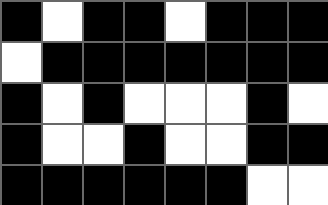[["black", "white", "black", "black", "white", "black", "black", "black"], ["white", "black", "black", "black", "black", "black", "black", "black"], ["black", "white", "black", "white", "white", "white", "black", "white"], ["black", "white", "white", "black", "white", "white", "black", "black"], ["black", "black", "black", "black", "black", "black", "white", "white"]]